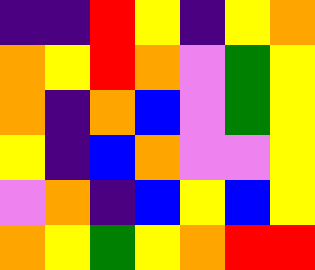[["indigo", "indigo", "red", "yellow", "indigo", "yellow", "orange"], ["orange", "yellow", "red", "orange", "violet", "green", "yellow"], ["orange", "indigo", "orange", "blue", "violet", "green", "yellow"], ["yellow", "indigo", "blue", "orange", "violet", "violet", "yellow"], ["violet", "orange", "indigo", "blue", "yellow", "blue", "yellow"], ["orange", "yellow", "green", "yellow", "orange", "red", "red"]]